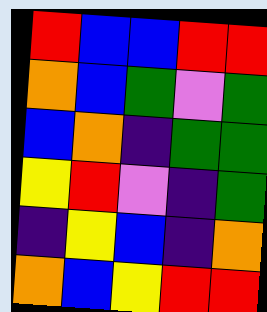[["red", "blue", "blue", "red", "red"], ["orange", "blue", "green", "violet", "green"], ["blue", "orange", "indigo", "green", "green"], ["yellow", "red", "violet", "indigo", "green"], ["indigo", "yellow", "blue", "indigo", "orange"], ["orange", "blue", "yellow", "red", "red"]]